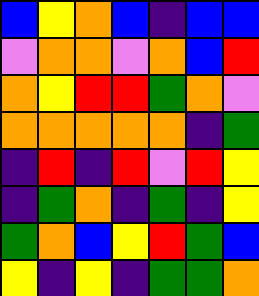[["blue", "yellow", "orange", "blue", "indigo", "blue", "blue"], ["violet", "orange", "orange", "violet", "orange", "blue", "red"], ["orange", "yellow", "red", "red", "green", "orange", "violet"], ["orange", "orange", "orange", "orange", "orange", "indigo", "green"], ["indigo", "red", "indigo", "red", "violet", "red", "yellow"], ["indigo", "green", "orange", "indigo", "green", "indigo", "yellow"], ["green", "orange", "blue", "yellow", "red", "green", "blue"], ["yellow", "indigo", "yellow", "indigo", "green", "green", "orange"]]